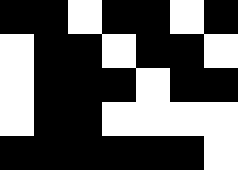[["black", "black", "white", "black", "black", "white", "black"], ["white", "black", "black", "white", "black", "black", "white"], ["white", "black", "black", "black", "white", "black", "black"], ["white", "black", "black", "white", "white", "white", "white"], ["black", "black", "black", "black", "black", "black", "white"]]